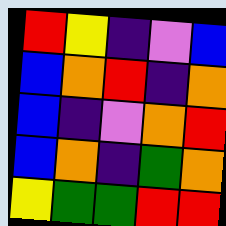[["red", "yellow", "indigo", "violet", "blue"], ["blue", "orange", "red", "indigo", "orange"], ["blue", "indigo", "violet", "orange", "red"], ["blue", "orange", "indigo", "green", "orange"], ["yellow", "green", "green", "red", "red"]]